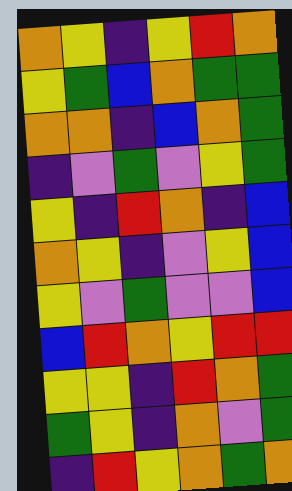[["orange", "yellow", "indigo", "yellow", "red", "orange"], ["yellow", "green", "blue", "orange", "green", "green"], ["orange", "orange", "indigo", "blue", "orange", "green"], ["indigo", "violet", "green", "violet", "yellow", "green"], ["yellow", "indigo", "red", "orange", "indigo", "blue"], ["orange", "yellow", "indigo", "violet", "yellow", "blue"], ["yellow", "violet", "green", "violet", "violet", "blue"], ["blue", "red", "orange", "yellow", "red", "red"], ["yellow", "yellow", "indigo", "red", "orange", "green"], ["green", "yellow", "indigo", "orange", "violet", "green"], ["indigo", "red", "yellow", "orange", "green", "orange"]]